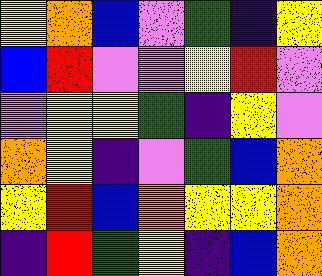[["yellow", "orange", "blue", "violet", "green", "indigo", "yellow"], ["blue", "red", "violet", "violet", "yellow", "red", "violet"], ["violet", "yellow", "yellow", "green", "indigo", "yellow", "violet"], ["orange", "yellow", "indigo", "violet", "green", "blue", "orange"], ["yellow", "red", "blue", "orange", "yellow", "yellow", "orange"], ["indigo", "red", "green", "yellow", "indigo", "blue", "orange"]]